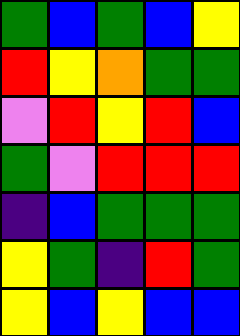[["green", "blue", "green", "blue", "yellow"], ["red", "yellow", "orange", "green", "green"], ["violet", "red", "yellow", "red", "blue"], ["green", "violet", "red", "red", "red"], ["indigo", "blue", "green", "green", "green"], ["yellow", "green", "indigo", "red", "green"], ["yellow", "blue", "yellow", "blue", "blue"]]